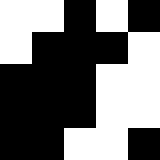[["white", "white", "black", "white", "black"], ["white", "black", "black", "black", "white"], ["black", "black", "black", "white", "white"], ["black", "black", "black", "white", "white"], ["black", "black", "white", "white", "black"]]